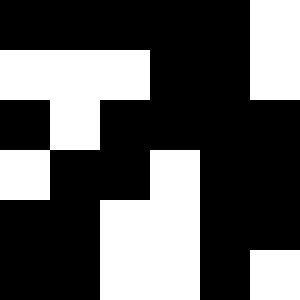[["black", "black", "black", "black", "black", "white"], ["white", "white", "white", "black", "black", "white"], ["black", "white", "black", "black", "black", "black"], ["white", "black", "black", "white", "black", "black"], ["black", "black", "white", "white", "black", "black"], ["black", "black", "white", "white", "black", "white"]]